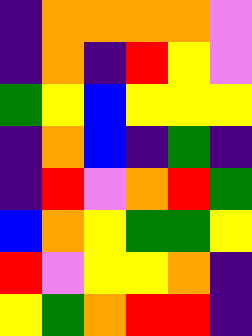[["indigo", "orange", "orange", "orange", "orange", "violet"], ["indigo", "orange", "indigo", "red", "yellow", "violet"], ["green", "yellow", "blue", "yellow", "yellow", "yellow"], ["indigo", "orange", "blue", "indigo", "green", "indigo"], ["indigo", "red", "violet", "orange", "red", "green"], ["blue", "orange", "yellow", "green", "green", "yellow"], ["red", "violet", "yellow", "yellow", "orange", "indigo"], ["yellow", "green", "orange", "red", "red", "indigo"]]